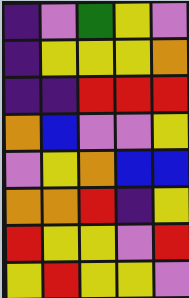[["indigo", "violet", "green", "yellow", "violet"], ["indigo", "yellow", "yellow", "yellow", "orange"], ["indigo", "indigo", "red", "red", "red"], ["orange", "blue", "violet", "violet", "yellow"], ["violet", "yellow", "orange", "blue", "blue"], ["orange", "orange", "red", "indigo", "yellow"], ["red", "yellow", "yellow", "violet", "red"], ["yellow", "red", "yellow", "yellow", "violet"]]